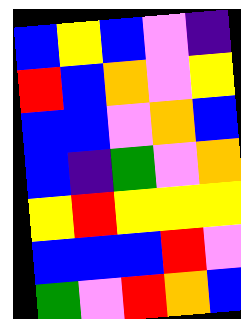[["blue", "yellow", "blue", "violet", "indigo"], ["red", "blue", "orange", "violet", "yellow"], ["blue", "blue", "violet", "orange", "blue"], ["blue", "indigo", "green", "violet", "orange"], ["yellow", "red", "yellow", "yellow", "yellow"], ["blue", "blue", "blue", "red", "violet"], ["green", "violet", "red", "orange", "blue"]]